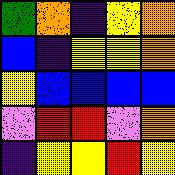[["green", "orange", "indigo", "yellow", "orange"], ["blue", "indigo", "yellow", "yellow", "orange"], ["yellow", "blue", "blue", "blue", "blue"], ["violet", "red", "red", "violet", "orange"], ["indigo", "yellow", "yellow", "red", "yellow"]]